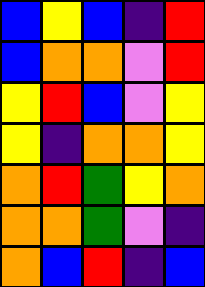[["blue", "yellow", "blue", "indigo", "red"], ["blue", "orange", "orange", "violet", "red"], ["yellow", "red", "blue", "violet", "yellow"], ["yellow", "indigo", "orange", "orange", "yellow"], ["orange", "red", "green", "yellow", "orange"], ["orange", "orange", "green", "violet", "indigo"], ["orange", "blue", "red", "indigo", "blue"]]